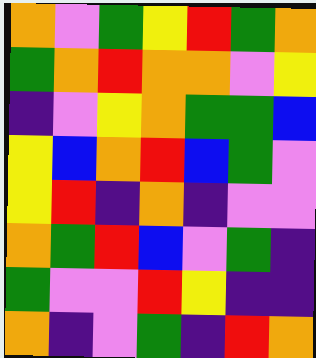[["orange", "violet", "green", "yellow", "red", "green", "orange"], ["green", "orange", "red", "orange", "orange", "violet", "yellow"], ["indigo", "violet", "yellow", "orange", "green", "green", "blue"], ["yellow", "blue", "orange", "red", "blue", "green", "violet"], ["yellow", "red", "indigo", "orange", "indigo", "violet", "violet"], ["orange", "green", "red", "blue", "violet", "green", "indigo"], ["green", "violet", "violet", "red", "yellow", "indigo", "indigo"], ["orange", "indigo", "violet", "green", "indigo", "red", "orange"]]